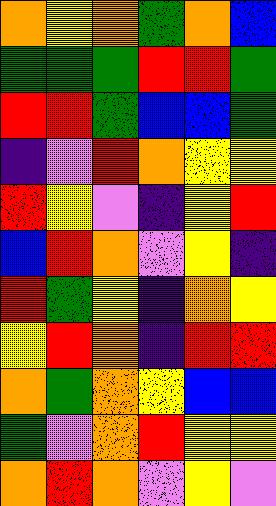[["orange", "yellow", "orange", "green", "orange", "blue"], ["green", "green", "green", "red", "red", "green"], ["red", "red", "green", "blue", "blue", "green"], ["indigo", "violet", "red", "orange", "yellow", "yellow"], ["red", "yellow", "violet", "indigo", "yellow", "red"], ["blue", "red", "orange", "violet", "yellow", "indigo"], ["red", "green", "yellow", "indigo", "orange", "yellow"], ["yellow", "red", "orange", "indigo", "red", "red"], ["orange", "green", "orange", "yellow", "blue", "blue"], ["green", "violet", "orange", "red", "yellow", "yellow"], ["orange", "red", "orange", "violet", "yellow", "violet"]]